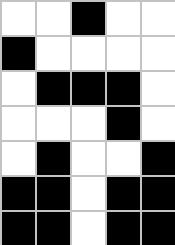[["white", "white", "black", "white", "white"], ["black", "white", "white", "white", "white"], ["white", "black", "black", "black", "white"], ["white", "white", "white", "black", "white"], ["white", "black", "white", "white", "black"], ["black", "black", "white", "black", "black"], ["black", "black", "white", "black", "black"]]